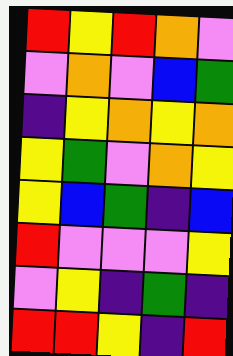[["red", "yellow", "red", "orange", "violet"], ["violet", "orange", "violet", "blue", "green"], ["indigo", "yellow", "orange", "yellow", "orange"], ["yellow", "green", "violet", "orange", "yellow"], ["yellow", "blue", "green", "indigo", "blue"], ["red", "violet", "violet", "violet", "yellow"], ["violet", "yellow", "indigo", "green", "indigo"], ["red", "red", "yellow", "indigo", "red"]]